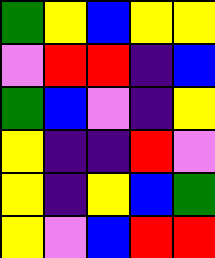[["green", "yellow", "blue", "yellow", "yellow"], ["violet", "red", "red", "indigo", "blue"], ["green", "blue", "violet", "indigo", "yellow"], ["yellow", "indigo", "indigo", "red", "violet"], ["yellow", "indigo", "yellow", "blue", "green"], ["yellow", "violet", "blue", "red", "red"]]